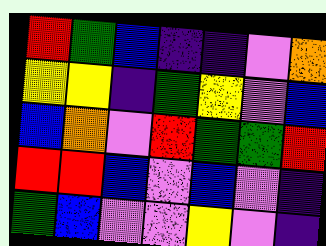[["red", "green", "blue", "indigo", "indigo", "violet", "orange"], ["yellow", "yellow", "indigo", "green", "yellow", "violet", "blue"], ["blue", "orange", "violet", "red", "green", "green", "red"], ["red", "red", "blue", "violet", "blue", "violet", "indigo"], ["green", "blue", "violet", "violet", "yellow", "violet", "indigo"]]